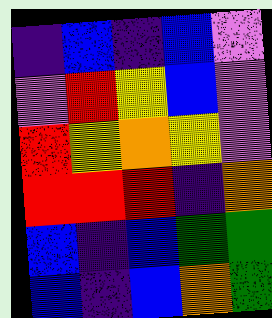[["indigo", "blue", "indigo", "blue", "violet"], ["violet", "red", "yellow", "blue", "violet"], ["red", "yellow", "orange", "yellow", "violet"], ["red", "red", "red", "indigo", "orange"], ["blue", "indigo", "blue", "green", "green"], ["blue", "indigo", "blue", "orange", "green"]]